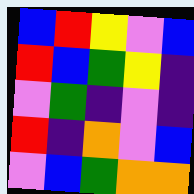[["blue", "red", "yellow", "violet", "blue"], ["red", "blue", "green", "yellow", "indigo"], ["violet", "green", "indigo", "violet", "indigo"], ["red", "indigo", "orange", "violet", "blue"], ["violet", "blue", "green", "orange", "orange"]]